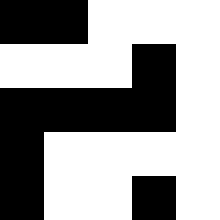[["black", "black", "white", "white", "white"], ["white", "white", "white", "black", "white"], ["black", "black", "black", "black", "white"], ["black", "white", "white", "white", "white"], ["black", "white", "white", "black", "white"]]